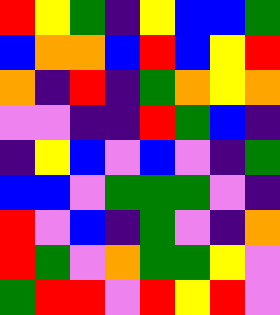[["red", "yellow", "green", "indigo", "yellow", "blue", "blue", "green"], ["blue", "orange", "orange", "blue", "red", "blue", "yellow", "red"], ["orange", "indigo", "red", "indigo", "green", "orange", "yellow", "orange"], ["violet", "violet", "indigo", "indigo", "red", "green", "blue", "indigo"], ["indigo", "yellow", "blue", "violet", "blue", "violet", "indigo", "green"], ["blue", "blue", "violet", "green", "green", "green", "violet", "indigo"], ["red", "violet", "blue", "indigo", "green", "violet", "indigo", "orange"], ["red", "green", "violet", "orange", "green", "green", "yellow", "violet"], ["green", "red", "red", "violet", "red", "yellow", "red", "violet"]]